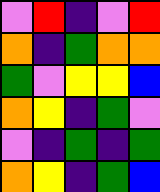[["violet", "red", "indigo", "violet", "red"], ["orange", "indigo", "green", "orange", "orange"], ["green", "violet", "yellow", "yellow", "blue"], ["orange", "yellow", "indigo", "green", "violet"], ["violet", "indigo", "green", "indigo", "green"], ["orange", "yellow", "indigo", "green", "blue"]]